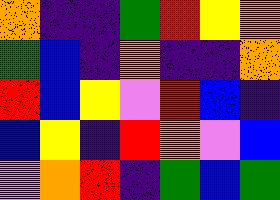[["orange", "indigo", "indigo", "green", "red", "yellow", "orange"], ["green", "blue", "indigo", "orange", "indigo", "indigo", "orange"], ["red", "blue", "yellow", "violet", "red", "blue", "indigo"], ["blue", "yellow", "indigo", "red", "orange", "violet", "blue"], ["violet", "orange", "red", "indigo", "green", "blue", "green"]]